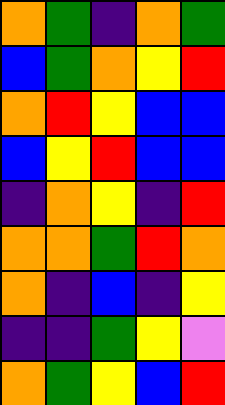[["orange", "green", "indigo", "orange", "green"], ["blue", "green", "orange", "yellow", "red"], ["orange", "red", "yellow", "blue", "blue"], ["blue", "yellow", "red", "blue", "blue"], ["indigo", "orange", "yellow", "indigo", "red"], ["orange", "orange", "green", "red", "orange"], ["orange", "indigo", "blue", "indigo", "yellow"], ["indigo", "indigo", "green", "yellow", "violet"], ["orange", "green", "yellow", "blue", "red"]]